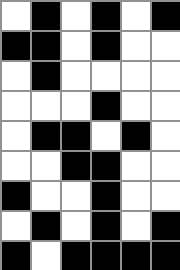[["white", "black", "white", "black", "white", "black"], ["black", "black", "white", "black", "white", "white"], ["white", "black", "white", "white", "white", "white"], ["white", "white", "white", "black", "white", "white"], ["white", "black", "black", "white", "black", "white"], ["white", "white", "black", "black", "white", "white"], ["black", "white", "white", "black", "white", "white"], ["white", "black", "white", "black", "white", "black"], ["black", "white", "black", "black", "black", "black"]]